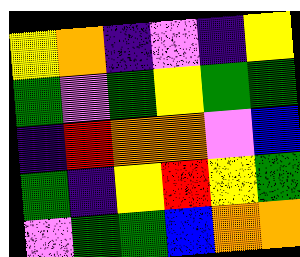[["yellow", "orange", "indigo", "violet", "indigo", "yellow"], ["green", "violet", "green", "yellow", "green", "green"], ["indigo", "red", "orange", "orange", "violet", "blue"], ["green", "indigo", "yellow", "red", "yellow", "green"], ["violet", "green", "green", "blue", "orange", "orange"]]